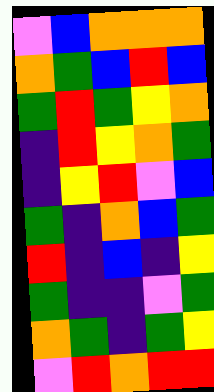[["violet", "blue", "orange", "orange", "orange"], ["orange", "green", "blue", "red", "blue"], ["green", "red", "green", "yellow", "orange"], ["indigo", "red", "yellow", "orange", "green"], ["indigo", "yellow", "red", "violet", "blue"], ["green", "indigo", "orange", "blue", "green"], ["red", "indigo", "blue", "indigo", "yellow"], ["green", "indigo", "indigo", "violet", "green"], ["orange", "green", "indigo", "green", "yellow"], ["violet", "red", "orange", "red", "red"]]